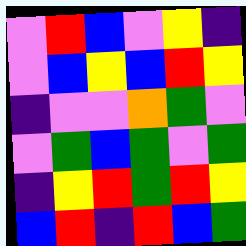[["violet", "red", "blue", "violet", "yellow", "indigo"], ["violet", "blue", "yellow", "blue", "red", "yellow"], ["indigo", "violet", "violet", "orange", "green", "violet"], ["violet", "green", "blue", "green", "violet", "green"], ["indigo", "yellow", "red", "green", "red", "yellow"], ["blue", "red", "indigo", "red", "blue", "green"]]